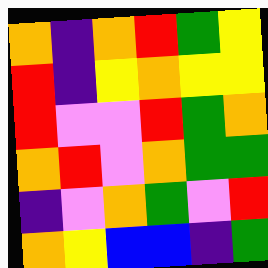[["orange", "indigo", "orange", "red", "green", "yellow"], ["red", "indigo", "yellow", "orange", "yellow", "yellow"], ["red", "violet", "violet", "red", "green", "orange"], ["orange", "red", "violet", "orange", "green", "green"], ["indigo", "violet", "orange", "green", "violet", "red"], ["orange", "yellow", "blue", "blue", "indigo", "green"]]